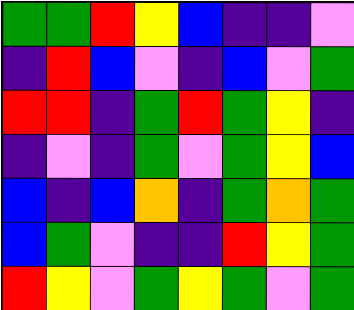[["green", "green", "red", "yellow", "blue", "indigo", "indigo", "violet"], ["indigo", "red", "blue", "violet", "indigo", "blue", "violet", "green"], ["red", "red", "indigo", "green", "red", "green", "yellow", "indigo"], ["indigo", "violet", "indigo", "green", "violet", "green", "yellow", "blue"], ["blue", "indigo", "blue", "orange", "indigo", "green", "orange", "green"], ["blue", "green", "violet", "indigo", "indigo", "red", "yellow", "green"], ["red", "yellow", "violet", "green", "yellow", "green", "violet", "green"]]